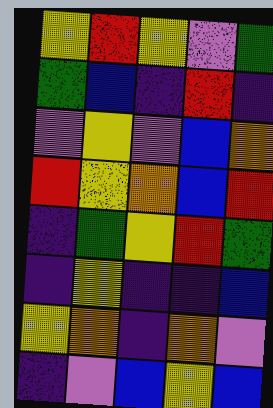[["yellow", "red", "yellow", "violet", "green"], ["green", "blue", "indigo", "red", "indigo"], ["violet", "yellow", "violet", "blue", "orange"], ["red", "yellow", "orange", "blue", "red"], ["indigo", "green", "yellow", "red", "green"], ["indigo", "yellow", "indigo", "indigo", "blue"], ["yellow", "orange", "indigo", "orange", "violet"], ["indigo", "violet", "blue", "yellow", "blue"]]